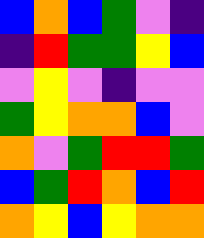[["blue", "orange", "blue", "green", "violet", "indigo"], ["indigo", "red", "green", "green", "yellow", "blue"], ["violet", "yellow", "violet", "indigo", "violet", "violet"], ["green", "yellow", "orange", "orange", "blue", "violet"], ["orange", "violet", "green", "red", "red", "green"], ["blue", "green", "red", "orange", "blue", "red"], ["orange", "yellow", "blue", "yellow", "orange", "orange"]]